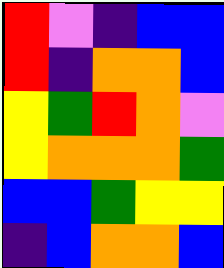[["red", "violet", "indigo", "blue", "blue"], ["red", "indigo", "orange", "orange", "blue"], ["yellow", "green", "red", "orange", "violet"], ["yellow", "orange", "orange", "orange", "green"], ["blue", "blue", "green", "yellow", "yellow"], ["indigo", "blue", "orange", "orange", "blue"]]